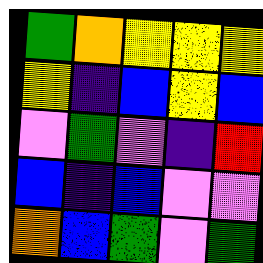[["green", "orange", "yellow", "yellow", "yellow"], ["yellow", "indigo", "blue", "yellow", "blue"], ["violet", "green", "violet", "indigo", "red"], ["blue", "indigo", "blue", "violet", "violet"], ["orange", "blue", "green", "violet", "green"]]